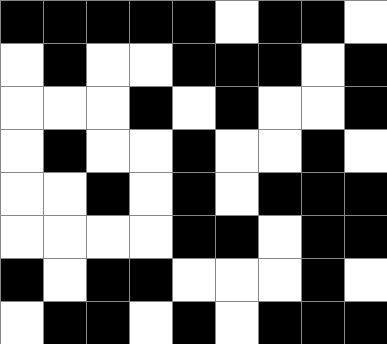[["black", "black", "black", "black", "black", "white", "black", "black", "white"], ["white", "black", "white", "white", "black", "black", "black", "white", "black"], ["white", "white", "white", "black", "white", "black", "white", "white", "black"], ["white", "black", "white", "white", "black", "white", "white", "black", "white"], ["white", "white", "black", "white", "black", "white", "black", "black", "black"], ["white", "white", "white", "white", "black", "black", "white", "black", "black"], ["black", "white", "black", "black", "white", "white", "white", "black", "white"], ["white", "black", "black", "white", "black", "white", "black", "black", "black"]]